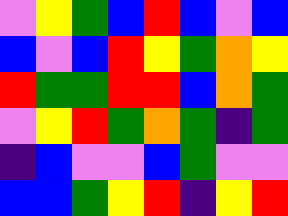[["violet", "yellow", "green", "blue", "red", "blue", "violet", "blue"], ["blue", "violet", "blue", "red", "yellow", "green", "orange", "yellow"], ["red", "green", "green", "red", "red", "blue", "orange", "green"], ["violet", "yellow", "red", "green", "orange", "green", "indigo", "green"], ["indigo", "blue", "violet", "violet", "blue", "green", "violet", "violet"], ["blue", "blue", "green", "yellow", "red", "indigo", "yellow", "red"]]